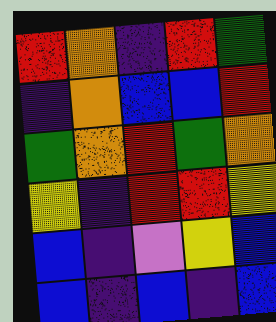[["red", "orange", "indigo", "red", "green"], ["indigo", "orange", "blue", "blue", "red"], ["green", "orange", "red", "green", "orange"], ["yellow", "indigo", "red", "red", "yellow"], ["blue", "indigo", "violet", "yellow", "blue"], ["blue", "indigo", "blue", "indigo", "blue"]]